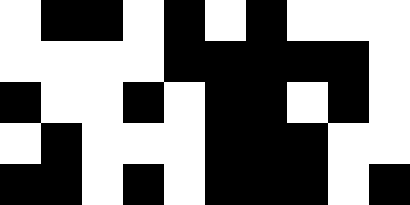[["white", "black", "black", "white", "black", "white", "black", "white", "white", "white"], ["white", "white", "white", "white", "black", "black", "black", "black", "black", "white"], ["black", "white", "white", "black", "white", "black", "black", "white", "black", "white"], ["white", "black", "white", "white", "white", "black", "black", "black", "white", "white"], ["black", "black", "white", "black", "white", "black", "black", "black", "white", "black"]]